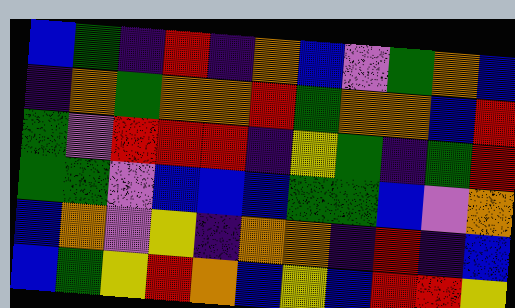[["blue", "green", "indigo", "red", "indigo", "orange", "blue", "violet", "green", "orange", "blue"], ["indigo", "orange", "green", "orange", "orange", "red", "green", "orange", "orange", "blue", "red"], ["green", "violet", "red", "red", "red", "indigo", "yellow", "green", "indigo", "green", "red"], ["green", "green", "violet", "blue", "blue", "blue", "green", "green", "blue", "violet", "orange"], ["blue", "orange", "violet", "yellow", "indigo", "orange", "orange", "indigo", "red", "indigo", "blue"], ["blue", "green", "yellow", "red", "orange", "blue", "yellow", "blue", "red", "red", "yellow"]]